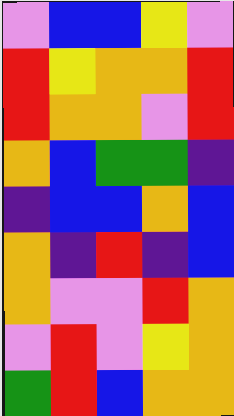[["violet", "blue", "blue", "yellow", "violet"], ["red", "yellow", "orange", "orange", "red"], ["red", "orange", "orange", "violet", "red"], ["orange", "blue", "green", "green", "indigo"], ["indigo", "blue", "blue", "orange", "blue"], ["orange", "indigo", "red", "indigo", "blue"], ["orange", "violet", "violet", "red", "orange"], ["violet", "red", "violet", "yellow", "orange"], ["green", "red", "blue", "orange", "orange"]]